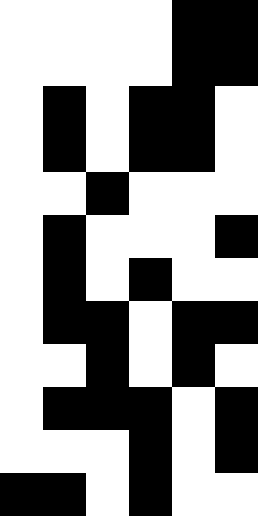[["white", "white", "white", "white", "black", "black"], ["white", "white", "white", "white", "black", "black"], ["white", "black", "white", "black", "black", "white"], ["white", "black", "white", "black", "black", "white"], ["white", "white", "black", "white", "white", "white"], ["white", "black", "white", "white", "white", "black"], ["white", "black", "white", "black", "white", "white"], ["white", "black", "black", "white", "black", "black"], ["white", "white", "black", "white", "black", "white"], ["white", "black", "black", "black", "white", "black"], ["white", "white", "white", "black", "white", "black"], ["black", "black", "white", "black", "white", "white"]]